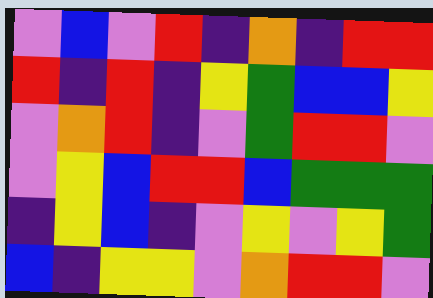[["violet", "blue", "violet", "red", "indigo", "orange", "indigo", "red", "red"], ["red", "indigo", "red", "indigo", "yellow", "green", "blue", "blue", "yellow"], ["violet", "orange", "red", "indigo", "violet", "green", "red", "red", "violet"], ["violet", "yellow", "blue", "red", "red", "blue", "green", "green", "green"], ["indigo", "yellow", "blue", "indigo", "violet", "yellow", "violet", "yellow", "green"], ["blue", "indigo", "yellow", "yellow", "violet", "orange", "red", "red", "violet"]]